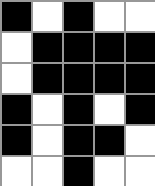[["black", "white", "black", "white", "white"], ["white", "black", "black", "black", "black"], ["white", "black", "black", "black", "black"], ["black", "white", "black", "white", "black"], ["black", "white", "black", "black", "white"], ["white", "white", "black", "white", "white"]]